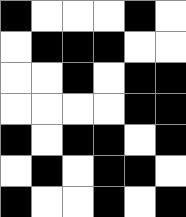[["black", "white", "white", "white", "black", "white"], ["white", "black", "black", "black", "white", "white"], ["white", "white", "black", "white", "black", "black"], ["white", "white", "white", "white", "black", "black"], ["black", "white", "black", "black", "white", "black"], ["white", "black", "white", "black", "black", "white"], ["black", "white", "white", "black", "white", "black"]]